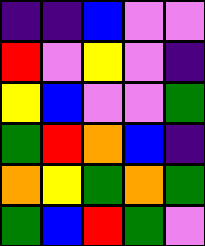[["indigo", "indigo", "blue", "violet", "violet"], ["red", "violet", "yellow", "violet", "indigo"], ["yellow", "blue", "violet", "violet", "green"], ["green", "red", "orange", "blue", "indigo"], ["orange", "yellow", "green", "orange", "green"], ["green", "blue", "red", "green", "violet"]]